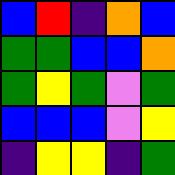[["blue", "red", "indigo", "orange", "blue"], ["green", "green", "blue", "blue", "orange"], ["green", "yellow", "green", "violet", "green"], ["blue", "blue", "blue", "violet", "yellow"], ["indigo", "yellow", "yellow", "indigo", "green"]]